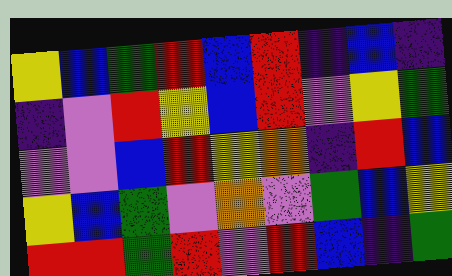[["yellow", "blue", "green", "red", "blue", "red", "indigo", "blue", "indigo"], ["indigo", "violet", "red", "yellow", "blue", "red", "violet", "yellow", "green"], ["violet", "violet", "blue", "red", "yellow", "orange", "indigo", "red", "blue"], ["yellow", "blue", "green", "violet", "orange", "violet", "green", "blue", "yellow"], ["red", "red", "green", "red", "violet", "red", "blue", "indigo", "green"]]